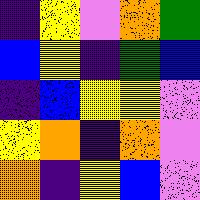[["indigo", "yellow", "violet", "orange", "green"], ["blue", "yellow", "indigo", "green", "blue"], ["indigo", "blue", "yellow", "yellow", "violet"], ["yellow", "orange", "indigo", "orange", "violet"], ["orange", "indigo", "yellow", "blue", "violet"]]